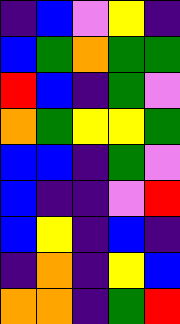[["indigo", "blue", "violet", "yellow", "indigo"], ["blue", "green", "orange", "green", "green"], ["red", "blue", "indigo", "green", "violet"], ["orange", "green", "yellow", "yellow", "green"], ["blue", "blue", "indigo", "green", "violet"], ["blue", "indigo", "indigo", "violet", "red"], ["blue", "yellow", "indigo", "blue", "indigo"], ["indigo", "orange", "indigo", "yellow", "blue"], ["orange", "orange", "indigo", "green", "red"]]